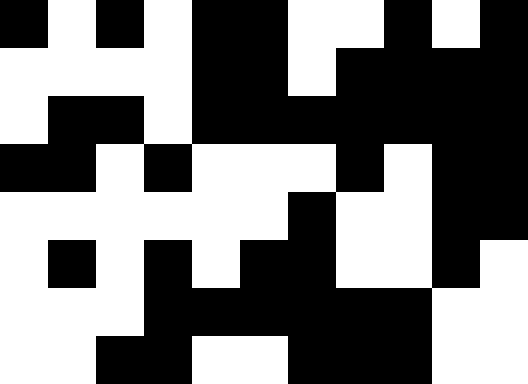[["black", "white", "black", "white", "black", "black", "white", "white", "black", "white", "black"], ["white", "white", "white", "white", "black", "black", "white", "black", "black", "black", "black"], ["white", "black", "black", "white", "black", "black", "black", "black", "black", "black", "black"], ["black", "black", "white", "black", "white", "white", "white", "black", "white", "black", "black"], ["white", "white", "white", "white", "white", "white", "black", "white", "white", "black", "black"], ["white", "black", "white", "black", "white", "black", "black", "white", "white", "black", "white"], ["white", "white", "white", "black", "black", "black", "black", "black", "black", "white", "white"], ["white", "white", "black", "black", "white", "white", "black", "black", "black", "white", "white"]]